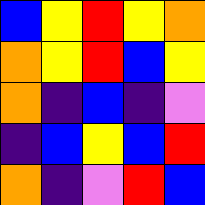[["blue", "yellow", "red", "yellow", "orange"], ["orange", "yellow", "red", "blue", "yellow"], ["orange", "indigo", "blue", "indigo", "violet"], ["indigo", "blue", "yellow", "blue", "red"], ["orange", "indigo", "violet", "red", "blue"]]